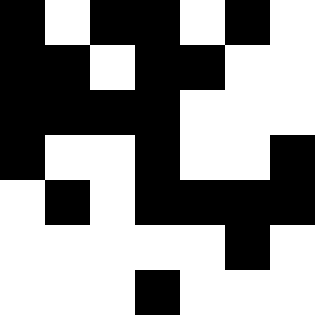[["black", "white", "black", "black", "white", "black", "white"], ["black", "black", "white", "black", "black", "white", "white"], ["black", "black", "black", "black", "white", "white", "white"], ["black", "white", "white", "black", "white", "white", "black"], ["white", "black", "white", "black", "black", "black", "black"], ["white", "white", "white", "white", "white", "black", "white"], ["white", "white", "white", "black", "white", "white", "white"]]